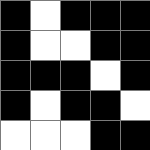[["black", "white", "black", "black", "black"], ["black", "white", "white", "black", "black"], ["black", "black", "black", "white", "black"], ["black", "white", "black", "black", "white"], ["white", "white", "white", "black", "black"]]